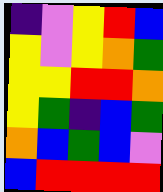[["indigo", "violet", "yellow", "red", "blue"], ["yellow", "violet", "yellow", "orange", "green"], ["yellow", "yellow", "red", "red", "orange"], ["yellow", "green", "indigo", "blue", "green"], ["orange", "blue", "green", "blue", "violet"], ["blue", "red", "red", "red", "red"]]